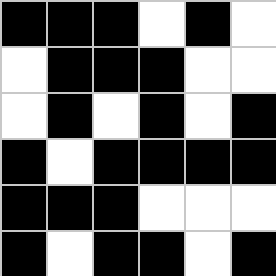[["black", "black", "black", "white", "black", "white"], ["white", "black", "black", "black", "white", "white"], ["white", "black", "white", "black", "white", "black"], ["black", "white", "black", "black", "black", "black"], ["black", "black", "black", "white", "white", "white"], ["black", "white", "black", "black", "white", "black"]]